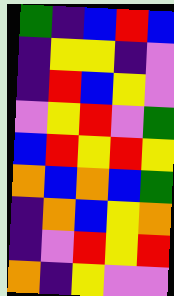[["green", "indigo", "blue", "red", "blue"], ["indigo", "yellow", "yellow", "indigo", "violet"], ["indigo", "red", "blue", "yellow", "violet"], ["violet", "yellow", "red", "violet", "green"], ["blue", "red", "yellow", "red", "yellow"], ["orange", "blue", "orange", "blue", "green"], ["indigo", "orange", "blue", "yellow", "orange"], ["indigo", "violet", "red", "yellow", "red"], ["orange", "indigo", "yellow", "violet", "violet"]]